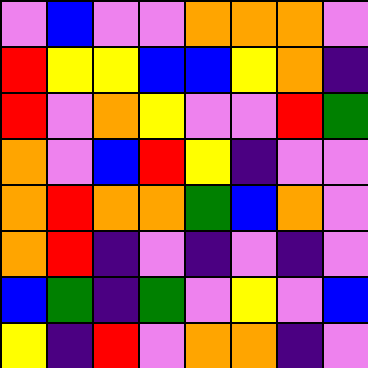[["violet", "blue", "violet", "violet", "orange", "orange", "orange", "violet"], ["red", "yellow", "yellow", "blue", "blue", "yellow", "orange", "indigo"], ["red", "violet", "orange", "yellow", "violet", "violet", "red", "green"], ["orange", "violet", "blue", "red", "yellow", "indigo", "violet", "violet"], ["orange", "red", "orange", "orange", "green", "blue", "orange", "violet"], ["orange", "red", "indigo", "violet", "indigo", "violet", "indigo", "violet"], ["blue", "green", "indigo", "green", "violet", "yellow", "violet", "blue"], ["yellow", "indigo", "red", "violet", "orange", "orange", "indigo", "violet"]]